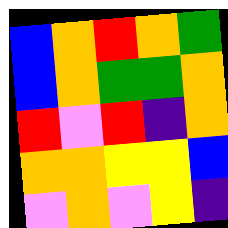[["blue", "orange", "red", "orange", "green"], ["blue", "orange", "green", "green", "orange"], ["red", "violet", "red", "indigo", "orange"], ["orange", "orange", "yellow", "yellow", "blue"], ["violet", "orange", "violet", "yellow", "indigo"]]